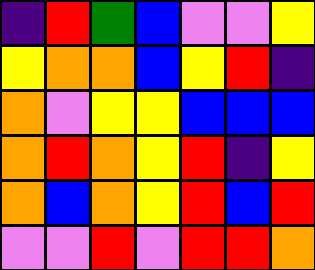[["indigo", "red", "green", "blue", "violet", "violet", "yellow"], ["yellow", "orange", "orange", "blue", "yellow", "red", "indigo"], ["orange", "violet", "yellow", "yellow", "blue", "blue", "blue"], ["orange", "red", "orange", "yellow", "red", "indigo", "yellow"], ["orange", "blue", "orange", "yellow", "red", "blue", "red"], ["violet", "violet", "red", "violet", "red", "red", "orange"]]